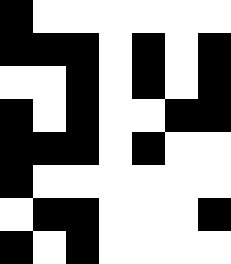[["black", "white", "white", "white", "white", "white", "white"], ["black", "black", "black", "white", "black", "white", "black"], ["white", "white", "black", "white", "black", "white", "black"], ["black", "white", "black", "white", "white", "black", "black"], ["black", "black", "black", "white", "black", "white", "white"], ["black", "white", "white", "white", "white", "white", "white"], ["white", "black", "black", "white", "white", "white", "black"], ["black", "white", "black", "white", "white", "white", "white"]]